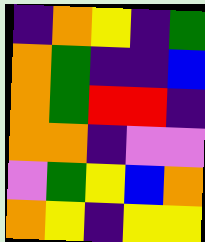[["indigo", "orange", "yellow", "indigo", "green"], ["orange", "green", "indigo", "indigo", "blue"], ["orange", "green", "red", "red", "indigo"], ["orange", "orange", "indigo", "violet", "violet"], ["violet", "green", "yellow", "blue", "orange"], ["orange", "yellow", "indigo", "yellow", "yellow"]]